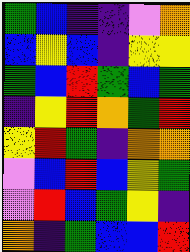[["green", "blue", "indigo", "indigo", "violet", "orange"], ["blue", "yellow", "blue", "indigo", "yellow", "yellow"], ["green", "blue", "red", "green", "blue", "green"], ["indigo", "yellow", "red", "orange", "green", "red"], ["yellow", "red", "green", "indigo", "orange", "orange"], ["violet", "blue", "red", "blue", "yellow", "green"], ["violet", "red", "blue", "green", "yellow", "indigo"], ["orange", "indigo", "green", "blue", "blue", "red"]]